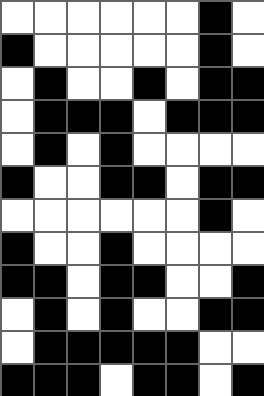[["white", "white", "white", "white", "white", "white", "black", "white"], ["black", "white", "white", "white", "white", "white", "black", "white"], ["white", "black", "white", "white", "black", "white", "black", "black"], ["white", "black", "black", "black", "white", "black", "black", "black"], ["white", "black", "white", "black", "white", "white", "white", "white"], ["black", "white", "white", "black", "black", "white", "black", "black"], ["white", "white", "white", "white", "white", "white", "black", "white"], ["black", "white", "white", "black", "white", "white", "white", "white"], ["black", "black", "white", "black", "black", "white", "white", "black"], ["white", "black", "white", "black", "white", "white", "black", "black"], ["white", "black", "black", "black", "black", "black", "white", "white"], ["black", "black", "black", "white", "black", "black", "white", "black"]]